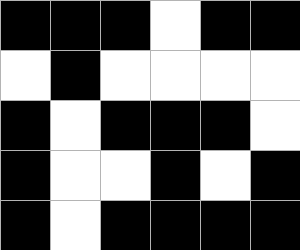[["black", "black", "black", "white", "black", "black"], ["white", "black", "white", "white", "white", "white"], ["black", "white", "black", "black", "black", "white"], ["black", "white", "white", "black", "white", "black"], ["black", "white", "black", "black", "black", "black"]]